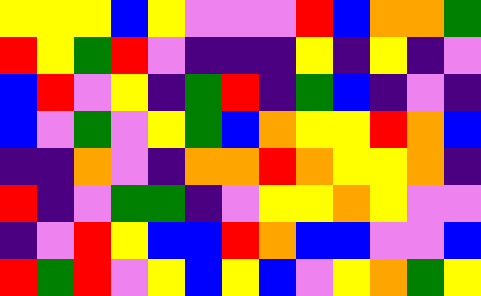[["yellow", "yellow", "yellow", "blue", "yellow", "violet", "violet", "violet", "red", "blue", "orange", "orange", "green"], ["red", "yellow", "green", "red", "violet", "indigo", "indigo", "indigo", "yellow", "indigo", "yellow", "indigo", "violet"], ["blue", "red", "violet", "yellow", "indigo", "green", "red", "indigo", "green", "blue", "indigo", "violet", "indigo"], ["blue", "violet", "green", "violet", "yellow", "green", "blue", "orange", "yellow", "yellow", "red", "orange", "blue"], ["indigo", "indigo", "orange", "violet", "indigo", "orange", "orange", "red", "orange", "yellow", "yellow", "orange", "indigo"], ["red", "indigo", "violet", "green", "green", "indigo", "violet", "yellow", "yellow", "orange", "yellow", "violet", "violet"], ["indigo", "violet", "red", "yellow", "blue", "blue", "red", "orange", "blue", "blue", "violet", "violet", "blue"], ["red", "green", "red", "violet", "yellow", "blue", "yellow", "blue", "violet", "yellow", "orange", "green", "yellow"]]